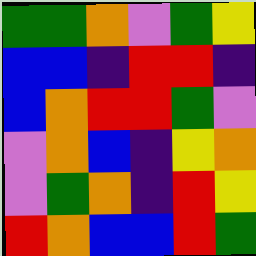[["green", "green", "orange", "violet", "green", "yellow"], ["blue", "blue", "indigo", "red", "red", "indigo"], ["blue", "orange", "red", "red", "green", "violet"], ["violet", "orange", "blue", "indigo", "yellow", "orange"], ["violet", "green", "orange", "indigo", "red", "yellow"], ["red", "orange", "blue", "blue", "red", "green"]]